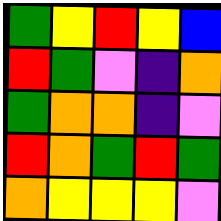[["green", "yellow", "red", "yellow", "blue"], ["red", "green", "violet", "indigo", "orange"], ["green", "orange", "orange", "indigo", "violet"], ["red", "orange", "green", "red", "green"], ["orange", "yellow", "yellow", "yellow", "violet"]]